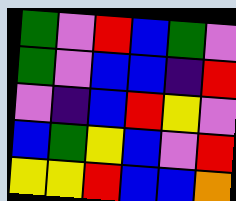[["green", "violet", "red", "blue", "green", "violet"], ["green", "violet", "blue", "blue", "indigo", "red"], ["violet", "indigo", "blue", "red", "yellow", "violet"], ["blue", "green", "yellow", "blue", "violet", "red"], ["yellow", "yellow", "red", "blue", "blue", "orange"]]